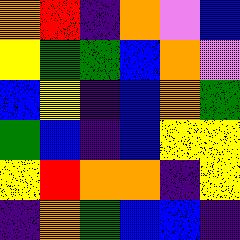[["orange", "red", "indigo", "orange", "violet", "blue"], ["yellow", "green", "green", "blue", "orange", "violet"], ["blue", "yellow", "indigo", "blue", "orange", "green"], ["green", "blue", "indigo", "blue", "yellow", "yellow"], ["yellow", "red", "orange", "orange", "indigo", "yellow"], ["indigo", "orange", "green", "blue", "blue", "indigo"]]